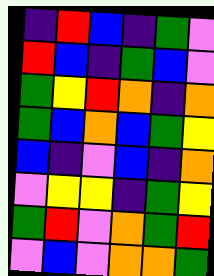[["indigo", "red", "blue", "indigo", "green", "violet"], ["red", "blue", "indigo", "green", "blue", "violet"], ["green", "yellow", "red", "orange", "indigo", "orange"], ["green", "blue", "orange", "blue", "green", "yellow"], ["blue", "indigo", "violet", "blue", "indigo", "orange"], ["violet", "yellow", "yellow", "indigo", "green", "yellow"], ["green", "red", "violet", "orange", "green", "red"], ["violet", "blue", "violet", "orange", "orange", "green"]]